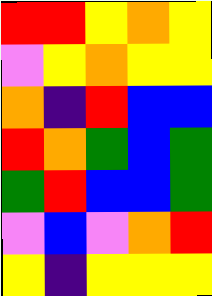[["red", "red", "yellow", "orange", "yellow"], ["violet", "yellow", "orange", "yellow", "yellow"], ["orange", "indigo", "red", "blue", "blue"], ["red", "orange", "green", "blue", "green"], ["green", "red", "blue", "blue", "green"], ["violet", "blue", "violet", "orange", "red"], ["yellow", "indigo", "yellow", "yellow", "yellow"]]